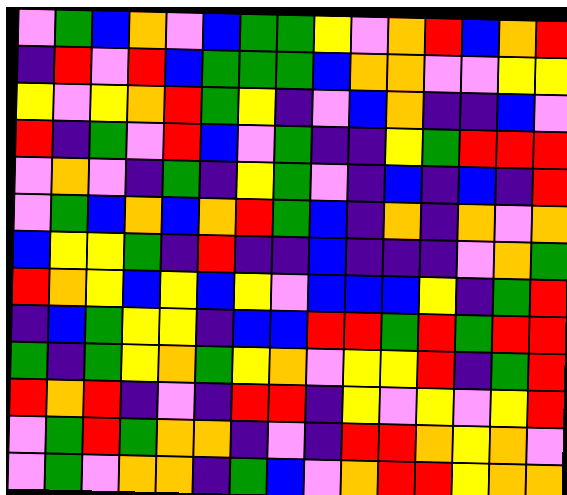[["violet", "green", "blue", "orange", "violet", "blue", "green", "green", "yellow", "violet", "orange", "red", "blue", "orange", "red"], ["indigo", "red", "violet", "red", "blue", "green", "green", "green", "blue", "orange", "orange", "violet", "violet", "yellow", "yellow"], ["yellow", "violet", "yellow", "orange", "red", "green", "yellow", "indigo", "violet", "blue", "orange", "indigo", "indigo", "blue", "violet"], ["red", "indigo", "green", "violet", "red", "blue", "violet", "green", "indigo", "indigo", "yellow", "green", "red", "red", "red"], ["violet", "orange", "violet", "indigo", "green", "indigo", "yellow", "green", "violet", "indigo", "blue", "indigo", "blue", "indigo", "red"], ["violet", "green", "blue", "orange", "blue", "orange", "red", "green", "blue", "indigo", "orange", "indigo", "orange", "violet", "orange"], ["blue", "yellow", "yellow", "green", "indigo", "red", "indigo", "indigo", "blue", "indigo", "indigo", "indigo", "violet", "orange", "green"], ["red", "orange", "yellow", "blue", "yellow", "blue", "yellow", "violet", "blue", "blue", "blue", "yellow", "indigo", "green", "red"], ["indigo", "blue", "green", "yellow", "yellow", "indigo", "blue", "blue", "red", "red", "green", "red", "green", "red", "red"], ["green", "indigo", "green", "yellow", "orange", "green", "yellow", "orange", "violet", "yellow", "yellow", "red", "indigo", "green", "red"], ["red", "orange", "red", "indigo", "violet", "indigo", "red", "red", "indigo", "yellow", "violet", "yellow", "violet", "yellow", "red"], ["violet", "green", "red", "green", "orange", "orange", "indigo", "violet", "indigo", "red", "red", "orange", "yellow", "orange", "violet"], ["violet", "green", "violet", "orange", "orange", "indigo", "green", "blue", "violet", "orange", "red", "red", "yellow", "orange", "orange"]]